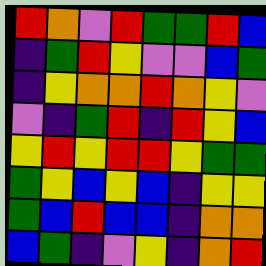[["red", "orange", "violet", "red", "green", "green", "red", "blue"], ["indigo", "green", "red", "yellow", "violet", "violet", "blue", "green"], ["indigo", "yellow", "orange", "orange", "red", "orange", "yellow", "violet"], ["violet", "indigo", "green", "red", "indigo", "red", "yellow", "blue"], ["yellow", "red", "yellow", "red", "red", "yellow", "green", "green"], ["green", "yellow", "blue", "yellow", "blue", "indigo", "yellow", "yellow"], ["green", "blue", "red", "blue", "blue", "indigo", "orange", "orange"], ["blue", "green", "indigo", "violet", "yellow", "indigo", "orange", "red"]]